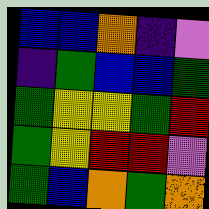[["blue", "blue", "orange", "indigo", "violet"], ["indigo", "green", "blue", "blue", "green"], ["green", "yellow", "yellow", "green", "red"], ["green", "yellow", "red", "red", "violet"], ["green", "blue", "orange", "green", "orange"]]